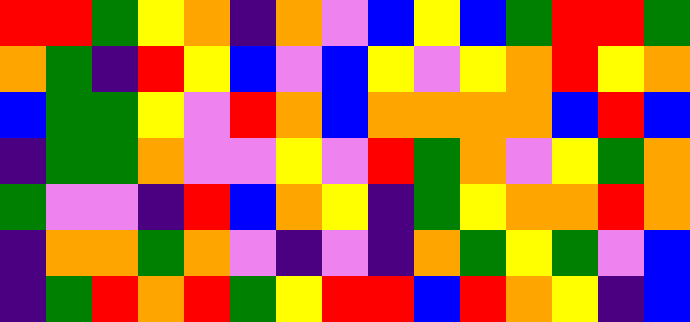[["red", "red", "green", "yellow", "orange", "indigo", "orange", "violet", "blue", "yellow", "blue", "green", "red", "red", "green"], ["orange", "green", "indigo", "red", "yellow", "blue", "violet", "blue", "yellow", "violet", "yellow", "orange", "red", "yellow", "orange"], ["blue", "green", "green", "yellow", "violet", "red", "orange", "blue", "orange", "orange", "orange", "orange", "blue", "red", "blue"], ["indigo", "green", "green", "orange", "violet", "violet", "yellow", "violet", "red", "green", "orange", "violet", "yellow", "green", "orange"], ["green", "violet", "violet", "indigo", "red", "blue", "orange", "yellow", "indigo", "green", "yellow", "orange", "orange", "red", "orange"], ["indigo", "orange", "orange", "green", "orange", "violet", "indigo", "violet", "indigo", "orange", "green", "yellow", "green", "violet", "blue"], ["indigo", "green", "red", "orange", "red", "green", "yellow", "red", "red", "blue", "red", "orange", "yellow", "indigo", "blue"]]